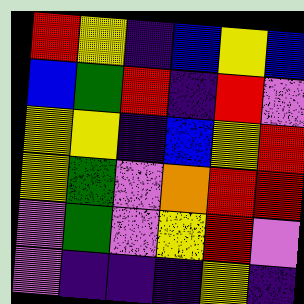[["red", "yellow", "indigo", "blue", "yellow", "blue"], ["blue", "green", "red", "indigo", "red", "violet"], ["yellow", "yellow", "indigo", "blue", "yellow", "red"], ["yellow", "green", "violet", "orange", "red", "red"], ["violet", "green", "violet", "yellow", "red", "violet"], ["violet", "indigo", "indigo", "indigo", "yellow", "indigo"]]